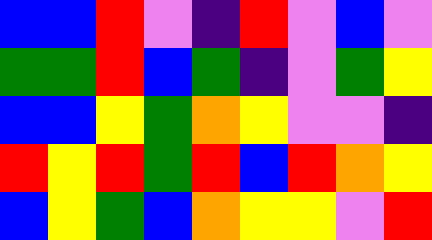[["blue", "blue", "red", "violet", "indigo", "red", "violet", "blue", "violet"], ["green", "green", "red", "blue", "green", "indigo", "violet", "green", "yellow"], ["blue", "blue", "yellow", "green", "orange", "yellow", "violet", "violet", "indigo"], ["red", "yellow", "red", "green", "red", "blue", "red", "orange", "yellow"], ["blue", "yellow", "green", "blue", "orange", "yellow", "yellow", "violet", "red"]]